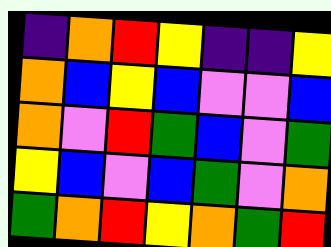[["indigo", "orange", "red", "yellow", "indigo", "indigo", "yellow"], ["orange", "blue", "yellow", "blue", "violet", "violet", "blue"], ["orange", "violet", "red", "green", "blue", "violet", "green"], ["yellow", "blue", "violet", "blue", "green", "violet", "orange"], ["green", "orange", "red", "yellow", "orange", "green", "red"]]